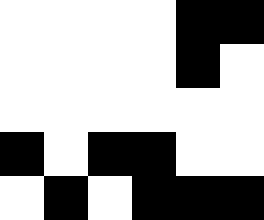[["white", "white", "white", "white", "black", "black"], ["white", "white", "white", "white", "black", "white"], ["white", "white", "white", "white", "white", "white"], ["black", "white", "black", "black", "white", "white"], ["white", "black", "white", "black", "black", "black"]]